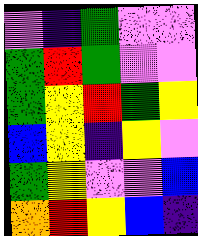[["violet", "indigo", "green", "violet", "violet"], ["green", "red", "green", "violet", "violet"], ["green", "yellow", "red", "green", "yellow"], ["blue", "yellow", "indigo", "yellow", "violet"], ["green", "yellow", "violet", "violet", "blue"], ["orange", "red", "yellow", "blue", "indigo"]]